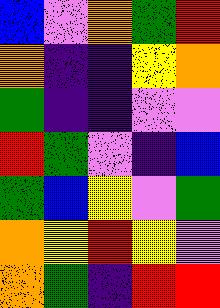[["blue", "violet", "orange", "green", "red"], ["orange", "indigo", "indigo", "yellow", "orange"], ["green", "indigo", "indigo", "violet", "violet"], ["red", "green", "violet", "indigo", "blue"], ["green", "blue", "yellow", "violet", "green"], ["orange", "yellow", "red", "yellow", "violet"], ["orange", "green", "indigo", "red", "red"]]